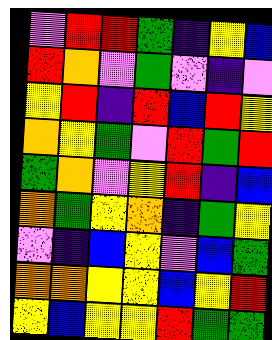[["violet", "red", "red", "green", "indigo", "yellow", "blue"], ["red", "orange", "violet", "green", "violet", "indigo", "violet"], ["yellow", "red", "indigo", "red", "blue", "red", "yellow"], ["orange", "yellow", "green", "violet", "red", "green", "red"], ["green", "orange", "violet", "yellow", "red", "indigo", "blue"], ["orange", "green", "yellow", "orange", "indigo", "green", "yellow"], ["violet", "indigo", "blue", "yellow", "violet", "blue", "green"], ["orange", "orange", "yellow", "yellow", "blue", "yellow", "red"], ["yellow", "blue", "yellow", "yellow", "red", "green", "green"]]